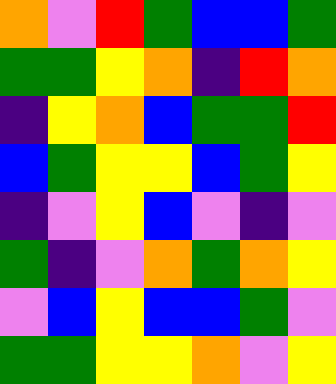[["orange", "violet", "red", "green", "blue", "blue", "green"], ["green", "green", "yellow", "orange", "indigo", "red", "orange"], ["indigo", "yellow", "orange", "blue", "green", "green", "red"], ["blue", "green", "yellow", "yellow", "blue", "green", "yellow"], ["indigo", "violet", "yellow", "blue", "violet", "indigo", "violet"], ["green", "indigo", "violet", "orange", "green", "orange", "yellow"], ["violet", "blue", "yellow", "blue", "blue", "green", "violet"], ["green", "green", "yellow", "yellow", "orange", "violet", "yellow"]]